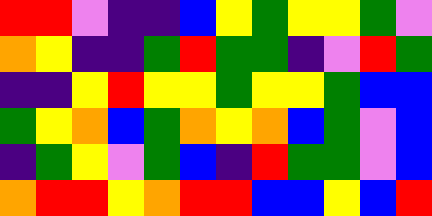[["red", "red", "violet", "indigo", "indigo", "blue", "yellow", "green", "yellow", "yellow", "green", "violet"], ["orange", "yellow", "indigo", "indigo", "green", "red", "green", "green", "indigo", "violet", "red", "green"], ["indigo", "indigo", "yellow", "red", "yellow", "yellow", "green", "yellow", "yellow", "green", "blue", "blue"], ["green", "yellow", "orange", "blue", "green", "orange", "yellow", "orange", "blue", "green", "violet", "blue"], ["indigo", "green", "yellow", "violet", "green", "blue", "indigo", "red", "green", "green", "violet", "blue"], ["orange", "red", "red", "yellow", "orange", "red", "red", "blue", "blue", "yellow", "blue", "red"]]